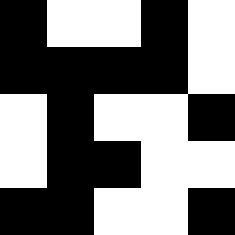[["black", "white", "white", "black", "white"], ["black", "black", "black", "black", "white"], ["white", "black", "white", "white", "black"], ["white", "black", "black", "white", "white"], ["black", "black", "white", "white", "black"]]